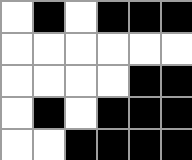[["white", "black", "white", "black", "black", "black"], ["white", "white", "white", "white", "white", "white"], ["white", "white", "white", "white", "black", "black"], ["white", "black", "white", "black", "black", "black"], ["white", "white", "black", "black", "black", "black"]]